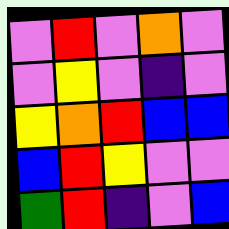[["violet", "red", "violet", "orange", "violet"], ["violet", "yellow", "violet", "indigo", "violet"], ["yellow", "orange", "red", "blue", "blue"], ["blue", "red", "yellow", "violet", "violet"], ["green", "red", "indigo", "violet", "blue"]]